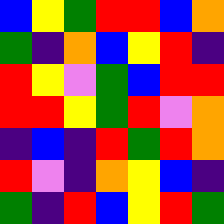[["blue", "yellow", "green", "red", "red", "blue", "orange"], ["green", "indigo", "orange", "blue", "yellow", "red", "indigo"], ["red", "yellow", "violet", "green", "blue", "red", "red"], ["red", "red", "yellow", "green", "red", "violet", "orange"], ["indigo", "blue", "indigo", "red", "green", "red", "orange"], ["red", "violet", "indigo", "orange", "yellow", "blue", "indigo"], ["green", "indigo", "red", "blue", "yellow", "red", "green"]]